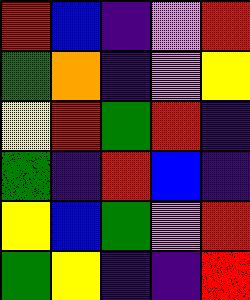[["red", "blue", "indigo", "violet", "red"], ["green", "orange", "indigo", "violet", "yellow"], ["yellow", "red", "green", "red", "indigo"], ["green", "indigo", "red", "blue", "indigo"], ["yellow", "blue", "green", "violet", "red"], ["green", "yellow", "indigo", "indigo", "red"]]